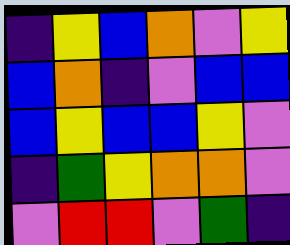[["indigo", "yellow", "blue", "orange", "violet", "yellow"], ["blue", "orange", "indigo", "violet", "blue", "blue"], ["blue", "yellow", "blue", "blue", "yellow", "violet"], ["indigo", "green", "yellow", "orange", "orange", "violet"], ["violet", "red", "red", "violet", "green", "indigo"]]